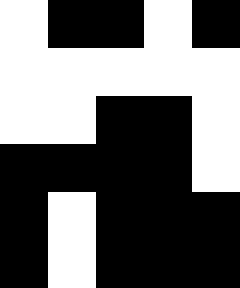[["white", "black", "black", "white", "black"], ["white", "white", "white", "white", "white"], ["white", "white", "black", "black", "white"], ["black", "black", "black", "black", "white"], ["black", "white", "black", "black", "black"], ["black", "white", "black", "black", "black"]]